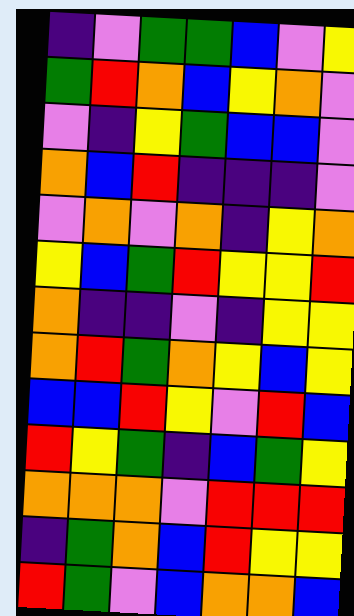[["indigo", "violet", "green", "green", "blue", "violet", "yellow"], ["green", "red", "orange", "blue", "yellow", "orange", "violet"], ["violet", "indigo", "yellow", "green", "blue", "blue", "violet"], ["orange", "blue", "red", "indigo", "indigo", "indigo", "violet"], ["violet", "orange", "violet", "orange", "indigo", "yellow", "orange"], ["yellow", "blue", "green", "red", "yellow", "yellow", "red"], ["orange", "indigo", "indigo", "violet", "indigo", "yellow", "yellow"], ["orange", "red", "green", "orange", "yellow", "blue", "yellow"], ["blue", "blue", "red", "yellow", "violet", "red", "blue"], ["red", "yellow", "green", "indigo", "blue", "green", "yellow"], ["orange", "orange", "orange", "violet", "red", "red", "red"], ["indigo", "green", "orange", "blue", "red", "yellow", "yellow"], ["red", "green", "violet", "blue", "orange", "orange", "blue"]]